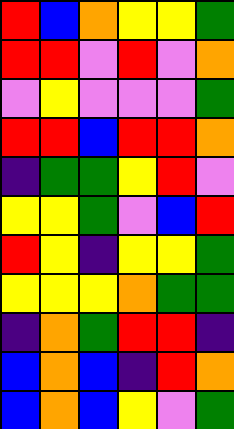[["red", "blue", "orange", "yellow", "yellow", "green"], ["red", "red", "violet", "red", "violet", "orange"], ["violet", "yellow", "violet", "violet", "violet", "green"], ["red", "red", "blue", "red", "red", "orange"], ["indigo", "green", "green", "yellow", "red", "violet"], ["yellow", "yellow", "green", "violet", "blue", "red"], ["red", "yellow", "indigo", "yellow", "yellow", "green"], ["yellow", "yellow", "yellow", "orange", "green", "green"], ["indigo", "orange", "green", "red", "red", "indigo"], ["blue", "orange", "blue", "indigo", "red", "orange"], ["blue", "orange", "blue", "yellow", "violet", "green"]]